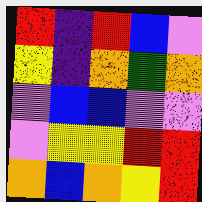[["red", "indigo", "red", "blue", "violet"], ["yellow", "indigo", "orange", "green", "orange"], ["violet", "blue", "blue", "violet", "violet"], ["violet", "yellow", "yellow", "red", "red"], ["orange", "blue", "orange", "yellow", "red"]]